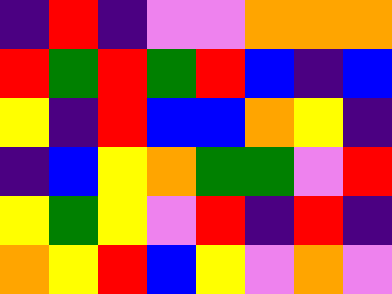[["indigo", "red", "indigo", "violet", "violet", "orange", "orange", "orange"], ["red", "green", "red", "green", "red", "blue", "indigo", "blue"], ["yellow", "indigo", "red", "blue", "blue", "orange", "yellow", "indigo"], ["indigo", "blue", "yellow", "orange", "green", "green", "violet", "red"], ["yellow", "green", "yellow", "violet", "red", "indigo", "red", "indigo"], ["orange", "yellow", "red", "blue", "yellow", "violet", "orange", "violet"]]